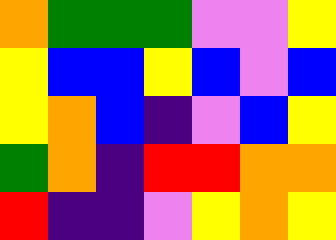[["orange", "green", "green", "green", "violet", "violet", "yellow"], ["yellow", "blue", "blue", "yellow", "blue", "violet", "blue"], ["yellow", "orange", "blue", "indigo", "violet", "blue", "yellow"], ["green", "orange", "indigo", "red", "red", "orange", "orange"], ["red", "indigo", "indigo", "violet", "yellow", "orange", "yellow"]]